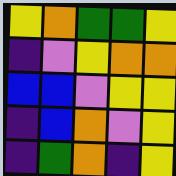[["yellow", "orange", "green", "green", "yellow"], ["indigo", "violet", "yellow", "orange", "orange"], ["blue", "blue", "violet", "yellow", "yellow"], ["indigo", "blue", "orange", "violet", "yellow"], ["indigo", "green", "orange", "indigo", "yellow"]]